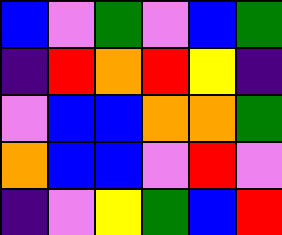[["blue", "violet", "green", "violet", "blue", "green"], ["indigo", "red", "orange", "red", "yellow", "indigo"], ["violet", "blue", "blue", "orange", "orange", "green"], ["orange", "blue", "blue", "violet", "red", "violet"], ["indigo", "violet", "yellow", "green", "blue", "red"]]